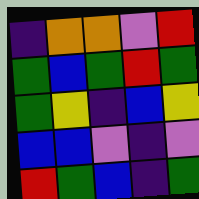[["indigo", "orange", "orange", "violet", "red"], ["green", "blue", "green", "red", "green"], ["green", "yellow", "indigo", "blue", "yellow"], ["blue", "blue", "violet", "indigo", "violet"], ["red", "green", "blue", "indigo", "green"]]